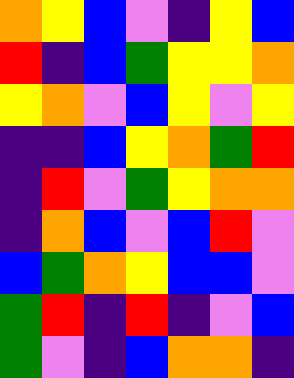[["orange", "yellow", "blue", "violet", "indigo", "yellow", "blue"], ["red", "indigo", "blue", "green", "yellow", "yellow", "orange"], ["yellow", "orange", "violet", "blue", "yellow", "violet", "yellow"], ["indigo", "indigo", "blue", "yellow", "orange", "green", "red"], ["indigo", "red", "violet", "green", "yellow", "orange", "orange"], ["indigo", "orange", "blue", "violet", "blue", "red", "violet"], ["blue", "green", "orange", "yellow", "blue", "blue", "violet"], ["green", "red", "indigo", "red", "indigo", "violet", "blue"], ["green", "violet", "indigo", "blue", "orange", "orange", "indigo"]]